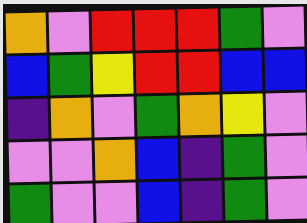[["orange", "violet", "red", "red", "red", "green", "violet"], ["blue", "green", "yellow", "red", "red", "blue", "blue"], ["indigo", "orange", "violet", "green", "orange", "yellow", "violet"], ["violet", "violet", "orange", "blue", "indigo", "green", "violet"], ["green", "violet", "violet", "blue", "indigo", "green", "violet"]]